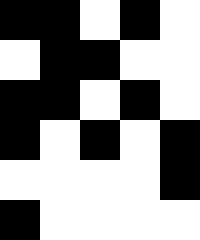[["black", "black", "white", "black", "white"], ["white", "black", "black", "white", "white"], ["black", "black", "white", "black", "white"], ["black", "white", "black", "white", "black"], ["white", "white", "white", "white", "black"], ["black", "white", "white", "white", "white"]]